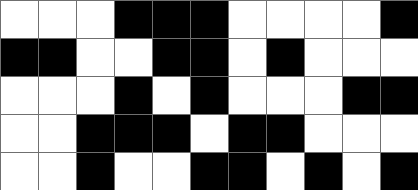[["white", "white", "white", "black", "black", "black", "white", "white", "white", "white", "black"], ["black", "black", "white", "white", "black", "black", "white", "black", "white", "white", "white"], ["white", "white", "white", "black", "white", "black", "white", "white", "white", "black", "black"], ["white", "white", "black", "black", "black", "white", "black", "black", "white", "white", "white"], ["white", "white", "black", "white", "white", "black", "black", "white", "black", "white", "black"]]